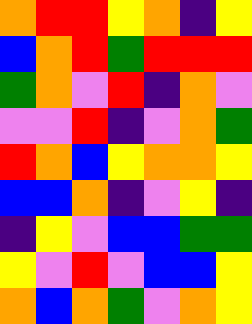[["orange", "red", "red", "yellow", "orange", "indigo", "yellow"], ["blue", "orange", "red", "green", "red", "red", "red"], ["green", "orange", "violet", "red", "indigo", "orange", "violet"], ["violet", "violet", "red", "indigo", "violet", "orange", "green"], ["red", "orange", "blue", "yellow", "orange", "orange", "yellow"], ["blue", "blue", "orange", "indigo", "violet", "yellow", "indigo"], ["indigo", "yellow", "violet", "blue", "blue", "green", "green"], ["yellow", "violet", "red", "violet", "blue", "blue", "yellow"], ["orange", "blue", "orange", "green", "violet", "orange", "yellow"]]